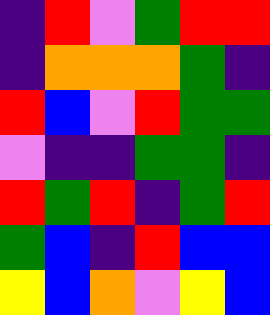[["indigo", "red", "violet", "green", "red", "red"], ["indigo", "orange", "orange", "orange", "green", "indigo"], ["red", "blue", "violet", "red", "green", "green"], ["violet", "indigo", "indigo", "green", "green", "indigo"], ["red", "green", "red", "indigo", "green", "red"], ["green", "blue", "indigo", "red", "blue", "blue"], ["yellow", "blue", "orange", "violet", "yellow", "blue"]]